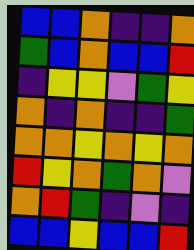[["blue", "blue", "orange", "indigo", "indigo", "orange"], ["green", "blue", "orange", "blue", "blue", "red"], ["indigo", "yellow", "yellow", "violet", "green", "yellow"], ["orange", "indigo", "orange", "indigo", "indigo", "green"], ["orange", "orange", "yellow", "orange", "yellow", "orange"], ["red", "yellow", "orange", "green", "orange", "violet"], ["orange", "red", "green", "indigo", "violet", "indigo"], ["blue", "blue", "yellow", "blue", "blue", "red"]]